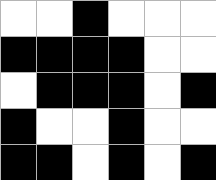[["white", "white", "black", "white", "white", "white"], ["black", "black", "black", "black", "white", "white"], ["white", "black", "black", "black", "white", "black"], ["black", "white", "white", "black", "white", "white"], ["black", "black", "white", "black", "white", "black"]]